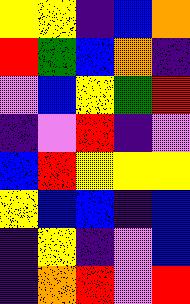[["yellow", "yellow", "indigo", "blue", "orange"], ["red", "green", "blue", "orange", "indigo"], ["violet", "blue", "yellow", "green", "red"], ["indigo", "violet", "red", "indigo", "violet"], ["blue", "red", "yellow", "yellow", "yellow"], ["yellow", "blue", "blue", "indigo", "blue"], ["indigo", "yellow", "indigo", "violet", "blue"], ["indigo", "orange", "red", "violet", "red"]]